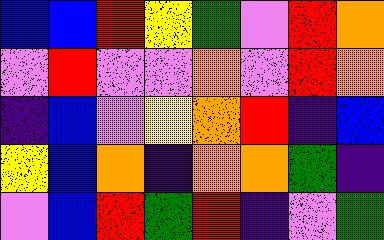[["blue", "blue", "red", "yellow", "green", "violet", "red", "orange"], ["violet", "red", "violet", "violet", "orange", "violet", "red", "orange"], ["indigo", "blue", "violet", "yellow", "orange", "red", "indigo", "blue"], ["yellow", "blue", "orange", "indigo", "orange", "orange", "green", "indigo"], ["violet", "blue", "red", "green", "red", "indigo", "violet", "green"]]